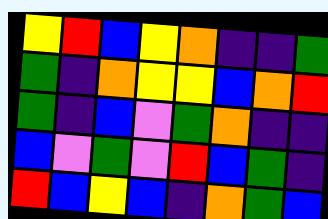[["yellow", "red", "blue", "yellow", "orange", "indigo", "indigo", "green"], ["green", "indigo", "orange", "yellow", "yellow", "blue", "orange", "red"], ["green", "indigo", "blue", "violet", "green", "orange", "indigo", "indigo"], ["blue", "violet", "green", "violet", "red", "blue", "green", "indigo"], ["red", "blue", "yellow", "blue", "indigo", "orange", "green", "blue"]]